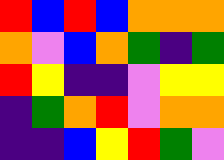[["red", "blue", "red", "blue", "orange", "orange", "orange"], ["orange", "violet", "blue", "orange", "green", "indigo", "green"], ["red", "yellow", "indigo", "indigo", "violet", "yellow", "yellow"], ["indigo", "green", "orange", "red", "violet", "orange", "orange"], ["indigo", "indigo", "blue", "yellow", "red", "green", "violet"]]